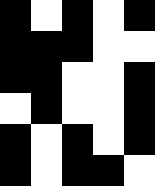[["black", "white", "black", "white", "black"], ["black", "black", "black", "white", "white"], ["black", "black", "white", "white", "black"], ["white", "black", "white", "white", "black"], ["black", "white", "black", "white", "black"], ["black", "white", "black", "black", "white"]]